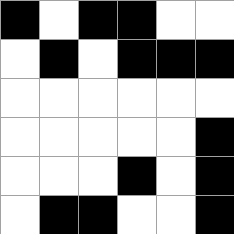[["black", "white", "black", "black", "white", "white"], ["white", "black", "white", "black", "black", "black"], ["white", "white", "white", "white", "white", "white"], ["white", "white", "white", "white", "white", "black"], ["white", "white", "white", "black", "white", "black"], ["white", "black", "black", "white", "white", "black"]]